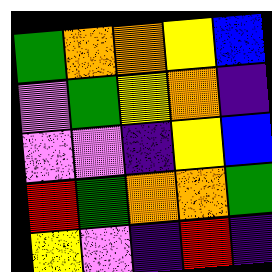[["green", "orange", "orange", "yellow", "blue"], ["violet", "green", "yellow", "orange", "indigo"], ["violet", "violet", "indigo", "yellow", "blue"], ["red", "green", "orange", "orange", "green"], ["yellow", "violet", "indigo", "red", "indigo"]]